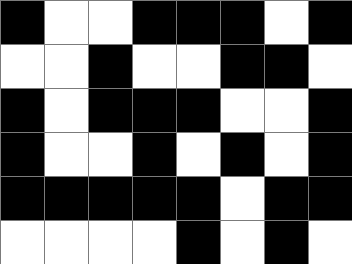[["black", "white", "white", "black", "black", "black", "white", "black"], ["white", "white", "black", "white", "white", "black", "black", "white"], ["black", "white", "black", "black", "black", "white", "white", "black"], ["black", "white", "white", "black", "white", "black", "white", "black"], ["black", "black", "black", "black", "black", "white", "black", "black"], ["white", "white", "white", "white", "black", "white", "black", "white"]]